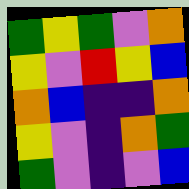[["green", "yellow", "green", "violet", "orange"], ["yellow", "violet", "red", "yellow", "blue"], ["orange", "blue", "indigo", "indigo", "orange"], ["yellow", "violet", "indigo", "orange", "green"], ["green", "violet", "indigo", "violet", "blue"]]